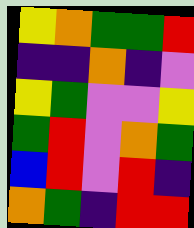[["yellow", "orange", "green", "green", "red"], ["indigo", "indigo", "orange", "indigo", "violet"], ["yellow", "green", "violet", "violet", "yellow"], ["green", "red", "violet", "orange", "green"], ["blue", "red", "violet", "red", "indigo"], ["orange", "green", "indigo", "red", "red"]]